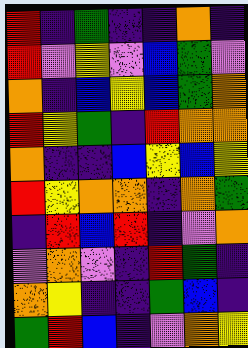[["red", "indigo", "green", "indigo", "indigo", "orange", "indigo"], ["red", "violet", "yellow", "violet", "blue", "green", "violet"], ["orange", "indigo", "blue", "yellow", "blue", "green", "orange"], ["red", "yellow", "green", "indigo", "red", "orange", "orange"], ["orange", "indigo", "indigo", "blue", "yellow", "blue", "yellow"], ["red", "yellow", "orange", "orange", "indigo", "orange", "green"], ["indigo", "red", "blue", "red", "indigo", "violet", "orange"], ["violet", "orange", "violet", "indigo", "red", "green", "indigo"], ["orange", "yellow", "indigo", "indigo", "green", "blue", "indigo"], ["green", "red", "blue", "indigo", "violet", "orange", "yellow"]]